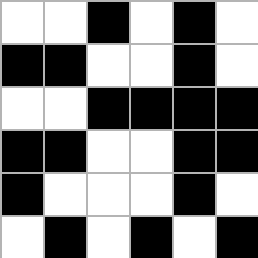[["white", "white", "black", "white", "black", "white"], ["black", "black", "white", "white", "black", "white"], ["white", "white", "black", "black", "black", "black"], ["black", "black", "white", "white", "black", "black"], ["black", "white", "white", "white", "black", "white"], ["white", "black", "white", "black", "white", "black"]]